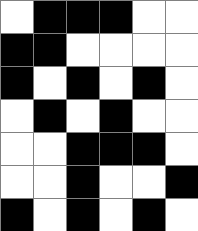[["white", "black", "black", "black", "white", "white"], ["black", "black", "white", "white", "white", "white"], ["black", "white", "black", "white", "black", "white"], ["white", "black", "white", "black", "white", "white"], ["white", "white", "black", "black", "black", "white"], ["white", "white", "black", "white", "white", "black"], ["black", "white", "black", "white", "black", "white"]]